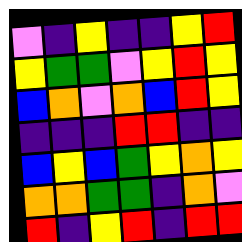[["violet", "indigo", "yellow", "indigo", "indigo", "yellow", "red"], ["yellow", "green", "green", "violet", "yellow", "red", "yellow"], ["blue", "orange", "violet", "orange", "blue", "red", "yellow"], ["indigo", "indigo", "indigo", "red", "red", "indigo", "indigo"], ["blue", "yellow", "blue", "green", "yellow", "orange", "yellow"], ["orange", "orange", "green", "green", "indigo", "orange", "violet"], ["red", "indigo", "yellow", "red", "indigo", "red", "red"]]